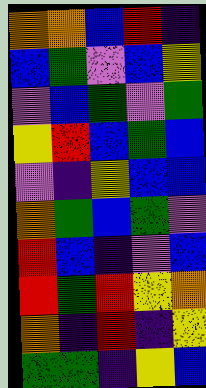[["orange", "orange", "blue", "red", "indigo"], ["blue", "green", "violet", "blue", "yellow"], ["violet", "blue", "green", "violet", "green"], ["yellow", "red", "blue", "green", "blue"], ["violet", "indigo", "yellow", "blue", "blue"], ["orange", "green", "blue", "green", "violet"], ["red", "blue", "indigo", "violet", "blue"], ["red", "green", "red", "yellow", "orange"], ["orange", "indigo", "red", "indigo", "yellow"], ["green", "green", "indigo", "yellow", "blue"]]